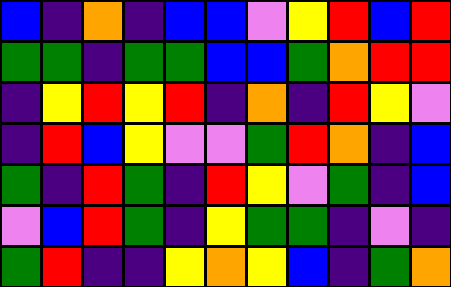[["blue", "indigo", "orange", "indigo", "blue", "blue", "violet", "yellow", "red", "blue", "red"], ["green", "green", "indigo", "green", "green", "blue", "blue", "green", "orange", "red", "red"], ["indigo", "yellow", "red", "yellow", "red", "indigo", "orange", "indigo", "red", "yellow", "violet"], ["indigo", "red", "blue", "yellow", "violet", "violet", "green", "red", "orange", "indigo", "blue"], ["green", "indigo", "red", "green", "indigo", "red", "yellow", "violet", "green", "indigo", "blue"], ["violet", "blue", "red", "green", "indigo", "yellow", "green", "green", "indigo", "violet", "indigo"], ["green", "red", "indigo", "indigo", "yellow", "orange", "yellow", "blue", "indigo", "green", "orange"]]